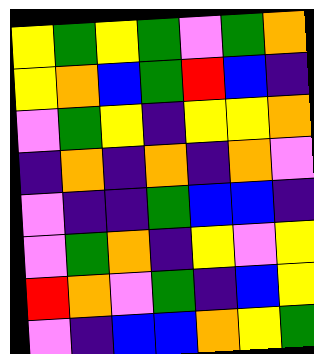[["yellow", "green", "yellow", "green", "violet", "green", "orange"], ["yellow", "orange", "blue", "green", "red", "blue", "indigo"], ["violet", "green", "yellow", "indigo", "yellow", "yellow", "orange"], ["indigo", "orange", "indigo", "orange", "indigo", "orange", "violet"], ["violet", "indigo", "indigo", "green", "blue", "blue", "indigo"], ["violet", "green", "orange", "indigo", "yellow", "violet", "yellow"], ["red", "orange", "violet", "green", "indigo", "blue", "yellow"], ["violet", "indigo", "blue", "blue", "orange", "yellow", "green"]]